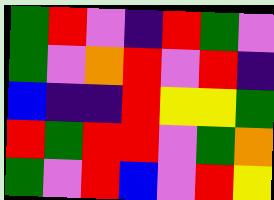[["green", "red", "violet", "indigo", "red", "green", "violet"], ["green", "violet", "orange", "red", "violet", "red", "indigo"], ["blue", "indigo", "indigo", "red", "yellow", "yellow", "green"], ["red", "green", "red", "red", "violet", "green", "orange"], ["green", "violet", "red", "blue", "violet", "red", "yellow"]]